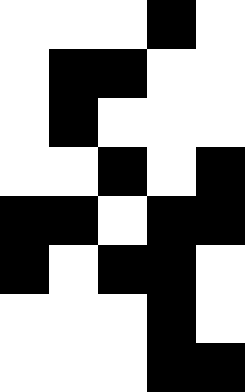[["white", "white", "white", "black", "white"], ["white", "black", "black", "white", "white"], ["white", "black", "white", "white", "white"], ["white", "white", "black", "white", "black"], ["black", "black", "white", "black", "black"], ["black", "white", "black", "black", "white"], ["white", "white", "white", "black", "white"], ["white", "white", "white", "black", "black"]]